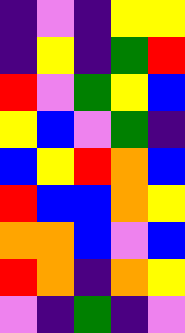[["indigo", "violet", "indigo", "yellow", "yellow"], ["indigo", "yellow", "indigo", "green", "red"], ["red", "violet", "green", "yellow", "blue"], ["yellow", "blue", "violet", "green", "indigo"], ["blue", "yellow", "red", "orange", "blue"], ["red", "blue", "blue", "orange", "yellow"], ["orange", "orange", "blue", "violet", "blue"], ["red", "orange", "indigo", "orange", "yellow"], ["violet", "indigo", "green", "indigo", "violet"]]